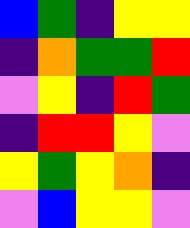[["blue", "green", "indigo", "yellow", "yellow"], ["indigo", "orange", "green", "green", "red"], ["violet", "yellow", "indigo", "red", "green"], ["indigo", "red", "red", "yellow", "violet"], ["yellow", "green", "yellow", "orange", "indigo"], ["violet", "blue", "yellow", "yellow", "violet"]]